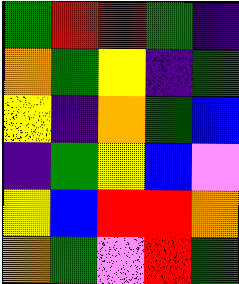[["green", "red", "red", "green", "indigo"], ["orange", "green", "yellow", "indigo", "green"], ["yellow", "indigo", "orange", "green", "blue"], ["indigo", "green", "yellow", "blue", "violet"], ["yellow", "blue", "red", "red", "orange"], ["orange", "green", "violet", "red", "green"]]